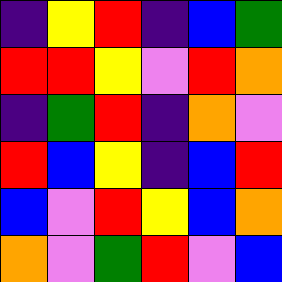[["indigo", "yellow", "red", "indigo", "blue", "green"], ["red", "red", "yellow", "violet", "red", "orange"], ["indigo", "green", "red", "indigo", "orange", "violet"], ["red", "blue", "yellow", "indigo", "blue", "red"], ["blue", "violet", "red", "yellow", "blue", "orange"], ["orange", "violet", "green", "red", "violet", "blue"]]